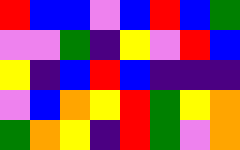[["red", "blue", "blue", "violet", "blue", "red", "blue", "green"], ["violet", "violet", "green", "indigo", "yellow", "violet", "red", "blue"], ["yellow", "indigo", "blue", "red", "blue", "indigo", "indigo", "indigo"], ["violet", "blue", "orange", "yellow", "red", "green", "yellow", "orange"], ["green", "orange", "yellow", "indigo", "red", "green", "violet", "orange"]]